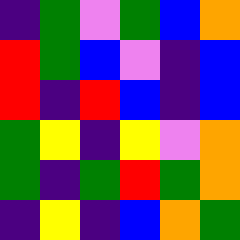[["indigo", "green", "violet", "green", "blue", "orange"], ["red", "green", "blue", "violet", "indigo", "blue"], ["red", "indigo", "red", "blue", "indigo", "blue"], ["green", "yellow", "indigo", "yellow", "violet", "orange"], ["green", "indigo", "green", "red", "green", "orange"], ["indigo", "yellow", "indigo", "blue", "orange", "green"]]